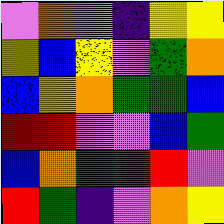[["violet", "orange", "violet", "indigo", "yellow", "yellow"], ["yellow", "blue", "yellow", "violet", "green", "orange"], ["blue", "yellow", "orange", "green", "green", "blue"], ["red", "red", "violet", "violet", "blue", "green"], ["blue", "orange", "green", "red", "red", "violet"], ["red", "green", "indigo", "violet", "orange", "yellow"]]